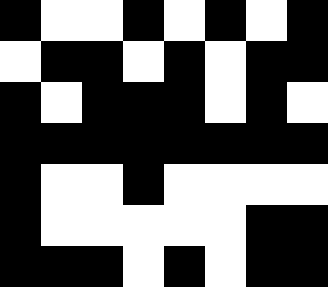[["black", "white", "white", "black", "white", "black", "white", "black"], ["white", "black", "black", "white", "black", "white", "black", "black"], ["black", "white", "black", "black", "black", "white", "black", "white"], ["black", "black", "black", "black", "black", "black", "black", "black"], ["black", "white", "white", "black", "white", "white", "white", "white"], ["black", "white", "white", "white", "white", "white", "black", "black"], ["black", "black", "black", "white", "black", "white", "black", "black"]]